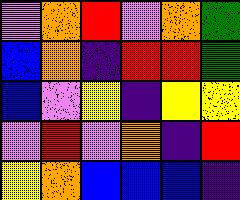[["violet", "orange", "red", "violet", "orange", "green"], ["blue", "orange", "indigo", "red", "red", "green"], ["blue", "violet", "yellow", "indigo", "yellow", "yellow"], ["violet", "red", "violet", "orange", "indigo", "red"], ["yellow", "orange", "blue", "blue", "blue", "indigo"]]